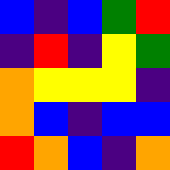[["blue", "indigo", "blue", "green", "red"], ["indigo", "red", "indigo", "yellow", "green"], ["orange", "yellow", "yellow", "yellow", "indigo"], ["orange", "blue", "indigo", "blue", "blue"], ["red", "orange", "blue", "indigo", "orange"]]